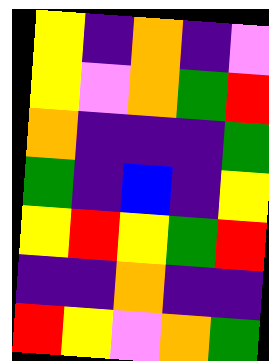[["yellow", "indigo", "orange", "indigo", "violet"], ["yellow", "violet", "orange", "green", "red"], ["orange", "indigo", "indigo", "indigo", "green"], ["green", "indigo", "blue", "indigo", "yellow"], ["yellow", "red", "yellow", "green", "red"], ["indigo", "indigo", "orange", "indigo", "indigo"], ["red", "yellow", "violet", "orange", "green"]]